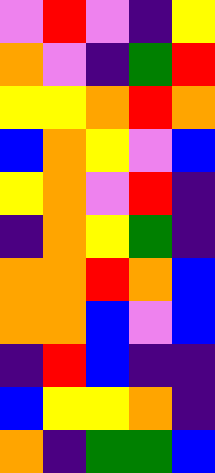[["violet", "red", "violet", "indigo", "yellow"], ["orange", "violet", "indigo", "green", "red"], ["yellow", "yellow", "orange", "red", "orange"], ["blue", "orange", "yellow", "violet", "blue"], ["yellow", "orange", "violet", "red", "indigo"], ["indigo", "orange", "yellow", "green", "indigo"], ["orange", "orange", "red", "orange", "blue"], ["orange", "orange", "blue", "violet", "blue"], ["indigo", "red", "blue", "indigo", "indigo"], ["blue", "yellow", "yellow", "orange", "indigo"], ["orange", "indigo", "green", "green", "blue"]]